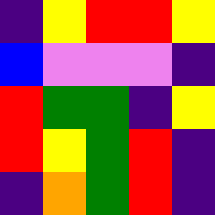[["indigo", "yellow", "red", "red", "yellow"], ["blue", "violet", "violet", "violet", "indigo"], ["red", "green", "green", "indigo", "yellow"], ["red", "yellow", "green", "red", "indigo"], ["indigo", "orange", "green", "red", "indigo"]]